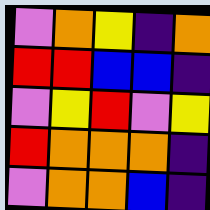[["violet", "orange", "yellow", "indigo", "orange"], ["red", "red", "blue", "blue", "indigo"], ["violet", "yellow", "red", "violet", "yellow"], ["red", "orange", "orange", "orange", "indigo"], ["violet", "orange", "orange", "blue", "indigo"]]